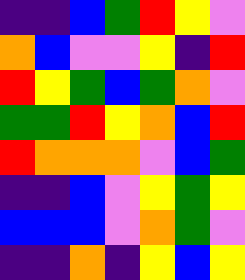[["indigo", "indigo", "blue", "green", "red", "yellow", "violet"], ["orange", "blue", "violet", "violet", "yellow", "indigo", "red"], ["red", "yellow", "green", "blue", "green", "orange", "violet"], ["green", "green", "red", "yellow", "orange", "blue", "red"], ["red", "orange", "orange", "orange", "violet", "blue", "green"], ["indigo", "indigo", "blue", "violet", "yellow", "green", "yellow"], ["blue", "blue", "blue", "violet", "orange", "green", "violet"], ["indigo", "indigo", "orange", "indigo", "yellow", "blue", "yellow"]]